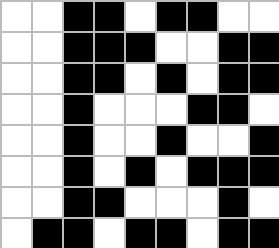[["white", "white", "black", "black", "white", "black", "black", "white", "white"], ["white", "white", "black", "black", "black", "white", "white", "black", "black"], ["white", "white", "black", "black", "white", "black", "white", "black", "black"], ["white", "white", "black", "white", "white", "white", "black", "black", "white"], ["white", "white", "black", "white", "white", "black", "white", "white", "black"], ["white", "white", "black", "white", "black", "white", "black", "black", "black"], ["white", "white", "black", "black", "white", "white", "white", "black", "white"], ["white", "black", "black", "white", "black", "black", "white", "black", "black"]]